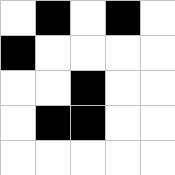[["white", "black", "white", "black", "white"], ["black", "white", "white", "white", "white"], ["white", "white", "black", "white", "white"], ["white", "black", "black", "white", "white"], ["white", "white", "white", "white", "white"]]